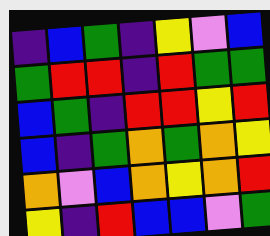[["indigo", "blue", "green", "indigo", "yellow", "violet", "blue"], ["green", "red", "red", "indigo", "red", "green", "green"], ["blue", "green", "indigo", "red", "red", "yellow", "red"], ["blue", "indigo", "green", "orange", "green", "orange", "yellow"], ["orange", "violet", "blue", "orange", "yellow", "orange", "red"], ["yellow", "indigo", "red", "blue", "blue", "violet", "green"]]